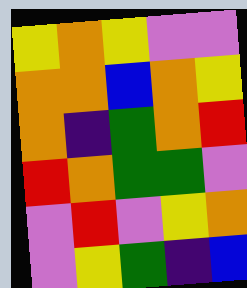[["yellow", "orange", "yellow", "violet", "violet"], ["orange", "orange", "blue", "orange", "yellow"], ["orange", "indigo", "green", "orange", "red"], ["red", "orange", "green", "green", "violet"], ["violet", "red", "violet", "yellow", "orange"], ["violet", "yellow", "green", "indigo", "blue"]]